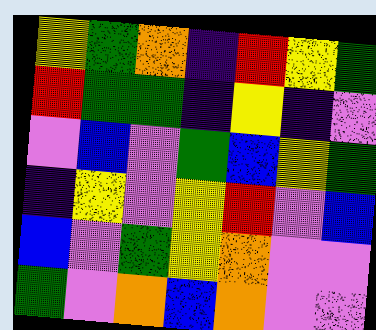[["yellow", "green", "orange", "indigo", "red", "yellow", "green"], ["red", "green", "green", "indigo", "yellow", "indigo", "violet"], ["violet", "blue", "violet", "green", "blue", "yellow", "green"], ["indigo", "yellow", "violet", "yellow", "red", "violet", "blue"], ["blue", "violet", "green", "yellow", "orange", "violet", "violet"], ["green", "violet", "orange", "blue", "orange", "violet", "violet"]]